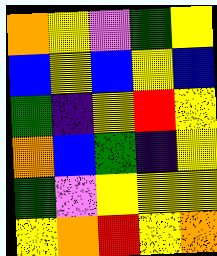[["orange", "yellow", "violet", "green", "yellow"], ["blue", "yellow", "blue", "yellow", "blue"], ["green", "indigo", "yellow", "red", "yellow"], ["orange", "blue", "green", "indigo", "yellow"], ["green", "violet", "yellow", "yellow", "yellow"], ["yellow", "orange", "red", "yellow", "orange"]]